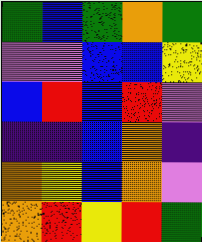[["green", "blue", "green", "orange", "green"], ["violet", "violet", "blue", "blue", "yellow"], ["blue", "red", "blue", "red", "violet"], ["indigo", "indigo", "blue", "orange", "indigo"], ["orange", "yellow", "blue", "orange", "violet"], ["orange", "red", "yellow", "red", "green"]]